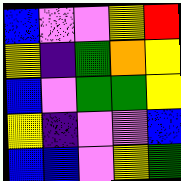[["blue", "violet", "violet", "yellow", "red"], ["yellow", "indigo", "green", "orange", "yellow"], ["blue", "violet", "green", "green", "yellow"], ["yellow", "indigo", "violet", "violet", "blue"], ["blue", "blue", "violet", "yellow", "green"]]